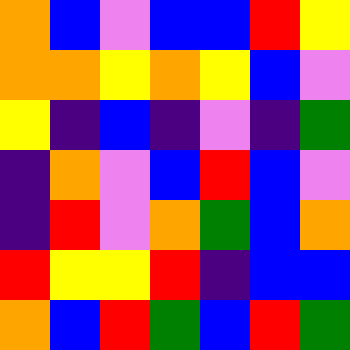[["orange", "blue", "violet", "blue", "blue", "red", "yellow"], ["orange", "orange", "yellow", "orange", "yellow", "blue", "violet"], ["yellow", "indigo", "blue", "indigo", "violet", "indigo", "green"], ["indigo", "orange", "violet", "blue", "red", "blue", "violet"], ["indigo", "red", "violet", "orange", "green", "blue", "orange"], ["red", "yellow", "yellow", "red", "indigo", "blue", "blue"], ["orange", "blue", "red", "green", "blue", "red", "green"]]